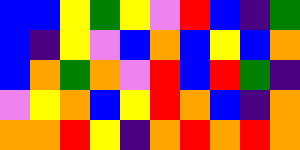[["blue", "blue", "yellow", "green", "yellow", "violet", "red", "blue", "indigo", "green"], ["blue", "indigo", "yellow", "violet", "blue", "orange", "blue", "yellow", "blue", "orange"], ["blue", "orange", "green", "orange", "violet", "red", "blue", "red", "green", "indigo"], ["violet", "yellow", "orange", "blue", "yellow", "red", "orange", "blue", "indigo", "orange"], ["orange", "orange", "red", "yellow", "indigo", "orange", "red", "orange", "red", "orange"]]